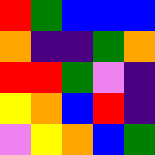[["red", "green", "blue", "blue", "blue"], ["orange", "indigo", "indigo", "green", "orange"], ["red", "red", "green", "violet", "indigo"], ["yellow", "orange", "blue", "red", "indigo"], ["violet", "yellow", "orange", "blue", "green"]]